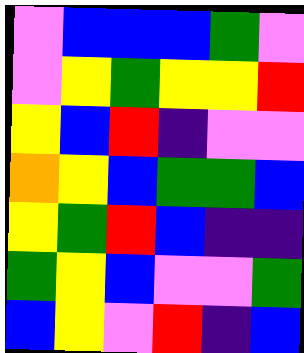[["violet", "blue", "blue", "blue", "green", "violet"], ["violet", "yellow", "green", "yellow", "yellow", "red"], ["yellow", "blue", "red", "indigo", "violet", "violet"], ["orange", "yellow", "blue", "green", "green", "blue"], ["yellow", "green", "red", "blue", "indigo", "indigo"], ["green", "yellow", "blue", "violet", "violet", "green"], ["blue", "yellow", "violet", "red", "indigo", "blue"]]